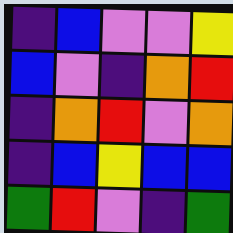[["indigo", "blue", "violet", "violet", "yellow"], ["blue", "violet", "indigo", "orange", "red"], ["indigo", "orange", "red", "violet", "orange"], ["indigo", "blue", "yellow", "blue", "blue"], ["green", "red", "violet", "indigo", "green"]]